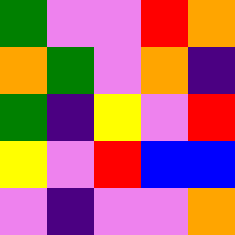[["green", "violet", "violet", "red", "orange"], ["orange", "green", "violet", "orange", "indigo"], ["green", "indigo", "yellow", "violet", "red"], ["yellow", "violet", "red", "blue", "blue"], ["violet", "indigo", "violet", "violet", "orange"]]